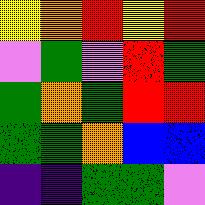[["yellow", "orange", "red", "yellow", "red"], ["violet", "green", "violet", "red", "green"], ["green", "orange", "green", "red", "red"], ["green", "green", "orange", "blue", "blue"], ["indigo", "indigo", "green", "green", "violet"]]